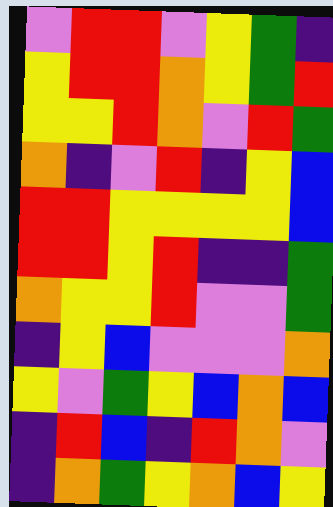[["violet", "red", "red", "violet", "yellow", "green", "indigo"], ["yellow", "red", "red", "orange", "yellow", "green", "red"], ["yellow", "yellow", "red", "orange", "violet", "red", "green"], ["orange", "indigo", "violet", "red", "indigo", "yellow", "blue"], ["red", "red", "yellow", "yellow", "yellow", "yellow", "blue"], ["red", "red", "yellow", "red", "indigo", "indigo", "green"], ["orange", "yellow", "yellow", "red", "violet", "violet", "green"], ["indigo", "yellow", "blue", "violet", "violet", "violet", "orange"], ["yellow", "violet", "green", "yellow", "blue", "orange", "blue"], ["indigo", "red", "blue", "indigo", "red", "orange", "violet"], ["indigo", "orange", "green", "yellow", "orange", "blue", "yellow"]]